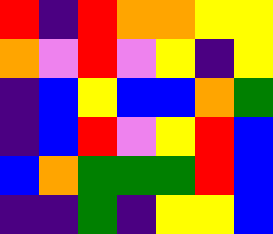[["red", "indigo", "red", "orange", "orange", "yellow", "yellow"], ["orange", "violet", "red", "violet", "yellow", "indigo", "yellow"], ["indigo", "blue", "yellow", "blue", "blue", "orange", "green"], ["indigo", "blue", "red", "violet", "yellow", "red", "blue"], ["blue", "orange", "green", "green", "green", "red", "blue"], ["indigo", "indigo", "green", "indigo", "yellow", "yellow", "blue"]]